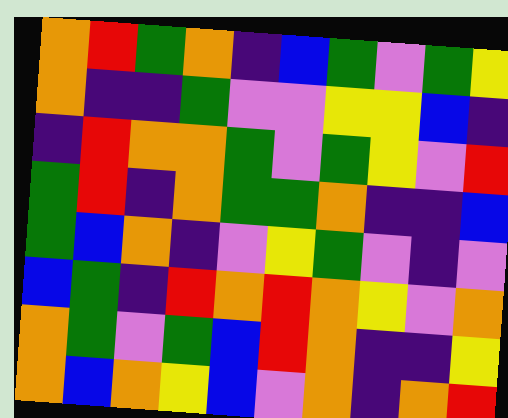[["orange", "red", "green", "orange", "indigo", "blue", "green", "violet", "green", "yellow"], ["orange", "indigo", "indigo", "green", "violet", "violet", "yellow", "yellow", "blue", "indigo"], ["indigo", "red", "orange", "orange", "green", "violet", "green", "yellow", "violet", "red"], ["green", "red", "indigo", "orange", "green", "green", "orange", "indigo", "indigo", "blue"], ["green", "blue", "orange", "indigo", "violet", "yellow", "green", "violet", "indigo", "violet"], ["blue", "green", "indigo", "red", "orange", "red", "orange", "yellow", "violet", "orange"], ["orange", "green", "violet", "green", "blue", "red", "orange", "indigo", "indigo", "yellow"], ["orange", "blue", "orange", "yellow", "blue", "violet", "orange", "indigo", "orange", "red"]]